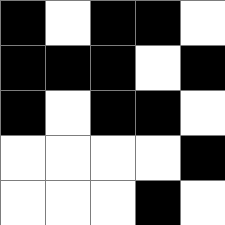[["black", "white", "black", "black", "white"], ["black", "black", "black", "white", "black"], ["black", "white", "black", "black", "white"], ["white", "white", "white", "white", "black"], ["white", "white", "white", "black", "white"]]